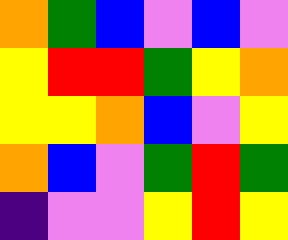[["orange", "green", "blue", "violet", "blue", "violet"], ["yellow", "red", "red", "green", "yellow", "orange"], ["yellow", "yellow", "orange", "blue", "violet", "yellow"], ["orange", "blue", "violet", "green", "red", "green"], ["indigo", "violet", "violet", "yellow", "red", "yellow"]]